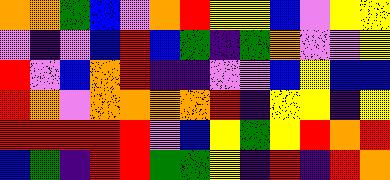[["orange", "orange", "green", "blue", "violet", "orange", "red", "yellow", "yellow", "blue", "violet", "yellow", "yellow"], ["violet", "indigo", "violet", "blue", "red", "blue", "green", "indigo", "green", "orange", "violet", "violet", "yellow"], ["red", "violet", "blue", "orange", "red", "indigo", "indigo", "violet", "violet", "blue", "yellow", "blue", "blue"], ["red", "orange", "violet", "orange", "orange", "orange", "orange", "red", "indigo", "yellow", "yellow", "indigo", "yellow"], ["red", "red", "red", "red", "red", "violet", "blue", "yellow", "green", "yellow", "red", "orange", "red"], ["blue", "green", "indigo", "red", "red", "green", "green", "yellow", "indigo", "red", "indigo", "red", "orange"]]